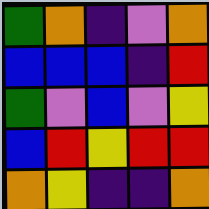[["green", "orange", "indigo", "violet", "orange"], ["blue", "blue", "blue", "indigo", "red"], ["green", "violet", "blue", "violet", "yellow"], ["blue", "red", "yellow", "red", "red"], ["orange", "yellow", "indigo", "indigo", "orange"]]